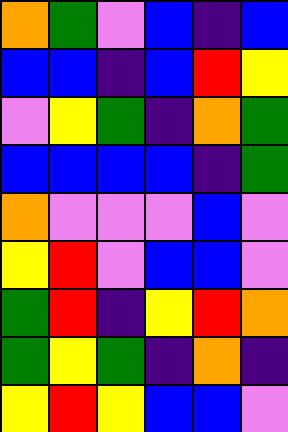[["orange", "green", "violet", "blue", "indigo", "blue"], ["blue", "blue", "indigo", "blue", "red", "yellow"], ["violet", "yellow", "green", "indigo", "orange", "green"], ["blue", "blue", "blue", "blue", "indigo", "green"], ["orange", "violet", "violet", "violet", "blue", "violet"], ["yellow", "red", "violet", "blue", "blue", "violet"], ["green", "red", "indigo", "yellow", "red", "orange"], ["green", "yellow", "green", "indigo", "orange", "indigo"], ["yellow", "red", "yellow", "blue", "blue", "violet"]]